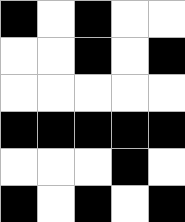[["black", "white", "black", "white", "white"], ["white", "white", "black", "white", "black"], ["white", "white", "white", "white", "white"], ["black", "black", "black", "black", "black"], ["white", "white", "white", "black", "white"], ["black", "white", "black", "white", "black"]]